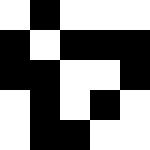[["white", "black", "white", "white", "white"], ["black", "white", "black", "black", "black"], ["black", "black", "white", "white", "black"], ["white", "black", "white", "black", "white"], ["white", "black", "black", "white", "white"]]